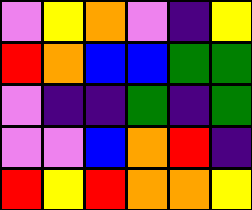[["violet", "yellow", "orange", "violet", "indigo", "yellow"], ["red", "orange", "blue", "blue", "green", "green"], ["violet", "indigo", "indigo", "green", "indigo", "green"], ["violet", "violet", "blue", "orange", "red", "indigo"], ["red", "yellow", "red", "orange", "orange", "yellow"]]